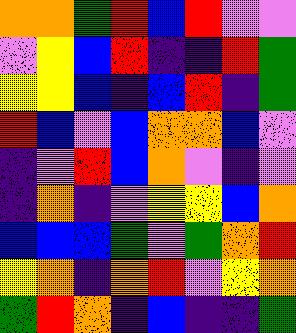[["orange", "orange", "green", "red", "blue", "red", "violet", "violet"], ["violet", "yellow", "blue", "red", "indigo", "indigo", "red", "green"], ["yellow", "yellow", "blue", "indigo", "blue", "red", "indigo", "green"], ["red", "blue", "violet", "blue", "orange", "orange", "blue", "violet"], ["indigo", "violet", "red", "blue", "orange", "violet", "indigo", "violet"], ["indigo", "orange", "indigo", "violet", "yellow", "yellow", "blue", "orange"], ["blue", "blue", "blue", "green", "violet", "green", "orange", "red"], ["yellow", "orange", "indigo", "orange", "red", "violet", "yellow", "orange"], ["green", "red", "orange", "indigo", "blue", "indigo", "indigo", "green"]]